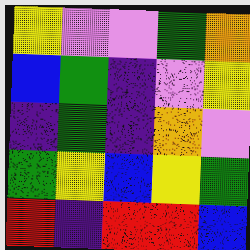[["yellow", "violet", "violet", "green", "orange"], ["blue", "green", "indigo", "violet", "yellow"], ["indigo", "green", "indigo", "orange", "violet"], ["green", "yellow", "blue", "yellow", "green"], ["red", "indigo", "red", "red", "blue"]]